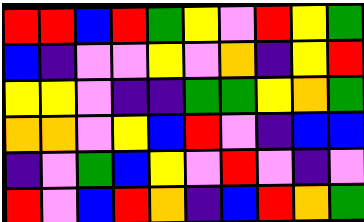[["red", "red", "blue", "red", "green", "yellow", "violet", "red", "yellow", "green"], ["blue", "indigo", "violet", "violet", "yellow", "violet", "orange", "indigo", "yellow", "red"], ["yellow", "yellow", "violet", "indigo", "indigo", "green", "green", "yellow", "orange", "green"], ["orange", "orange", "violet", "yellow", "blue", "red", "violet", "indigo", "blue", "blue"], ["indigo", "violet", "green", "blue", "yellow", "violet", "red", "violet", "indigo", "violet"], ["red", "violet", "blue", "red", "orange", "indigo", "blue", "red", "orange", "green"]]